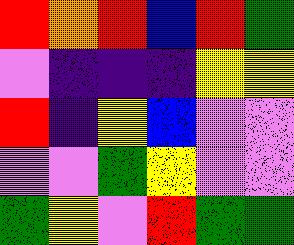[["red", "orange", "red", "blue", "red", "green"], ["violet", "indigo", "indigo", "indigo", "yellow", "yellow"], ["red", "indigo", "yellow", "blue", "violet", "violet"], ["violet", "violet", "green", "yellow", "violet", "violet"], ["green", "yellow", "violet", "red", "green", "green"]]